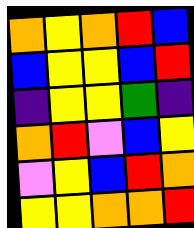[["orange", "yellow", "orange", "red", "blue"], ["blue", "yellow", "yellow", "blue", "red"], ["indigo", "yellow", "yellow", "green", "indigo"], ["orange", "red", "violet", "blue", "yellow"], ["violet", "yellow", "blue", "red", "orange"], ["yellow", "yellow", "orange", "orange", "red"]]